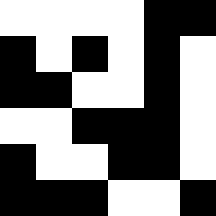[["white", "white", "white", "white", "black", "black"], ["black", "white", "black", "white", "black", "white"], ["black", "black", "white", "white", "black", "white"], ["white", "white", "black", "black", "black", "white"], ["black", "white", "white", "black", "black", "white"], ["black", "black", "black", "white", "white", "black"]]